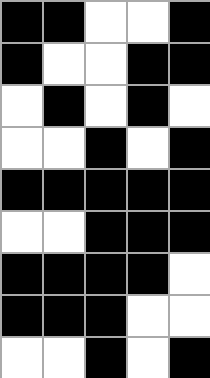[["black", "black", "white", "white", "black"], ["black", "white", "white", "black", "black"], ["white", "black", "white", "black", "white"], ["white", "white", "black", "white", "black"], ["black", "black", "black", "black", "black"], ["white", "white", "black", "black", "black"], ["black", "black", "black", "black", "white"], ["black", "black", "black", "white", "white"], ["white", "white", "black", "white", "black"]]